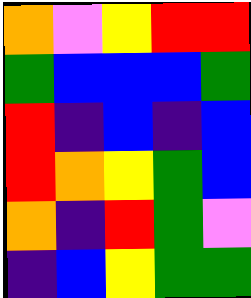[["orange", "violet", "yellow", "red", "red"], ["green", "blue", "blue", "blue", "green"], ["red", "indigo", "blue", "indigo", "blue"], ["red", "orange", "yellow", "green", "blue"], ["orange", "indigo", "red", "green", "violet"], ["indigo", "blue", "yellow", "green", "green"]]